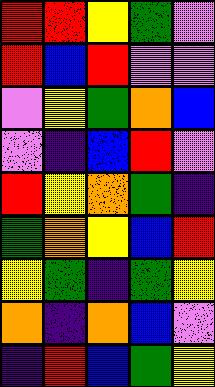[["red", "red", "yellow", "green", "violet"], ["red", "blue", "red", "violet", "violet"], ["violet", "yellow", "green", "orange", "blue"], ["violet", "indigo", "blue", "red", "violet"], ["red", "yellow", "orange", "green", "indigo"], ["green", "orange", "yellow", "blue", "red"], ["yellow", "green", "indigo", "green", "yellow"], ["orange", "indigo", "orange", "blue", "violet"], ["indigo", "red", "blue", "green", "yellow"]]